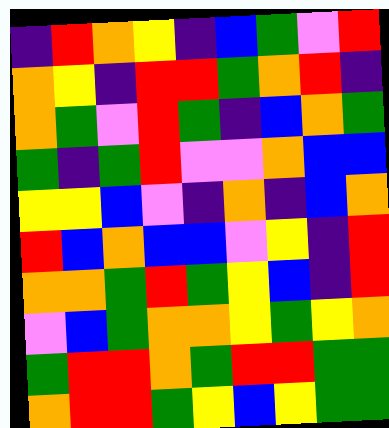[["indigo", "red", "orange", "yellow", "indigo", "blue", "green", "violet", "red"], ["orange", "yellow", "indigo", "red", "red", "green", "orange", "red", "indigo"], ["orange", "green", "violet", "red", "green", "indigo", "blue", "orange", "green"], ["green", "indigo", "green", "red", "violet", "violet", "orange", "blue", "blue"], ["yellow", "yellow", "blue", "violet", "indigo", "orange", "indigo", "blue", "orange"], ["red", "blue", "orange", "blue", "blue", "violet", "yellow", "indigo", "red"], ["orange", "orange", "green", "red", "green", "yellow", "blue", "indigo", "red"], ["violet", "blue", "green", "orange", "orange", "yellow", "green", "yellow", "orange"], ["green", "red", "red", "orange", "green", "red", "red", "green", "green"], ["orange", "red", "red", "green", "yellow", "blue", "yellow", "green", "green"]]